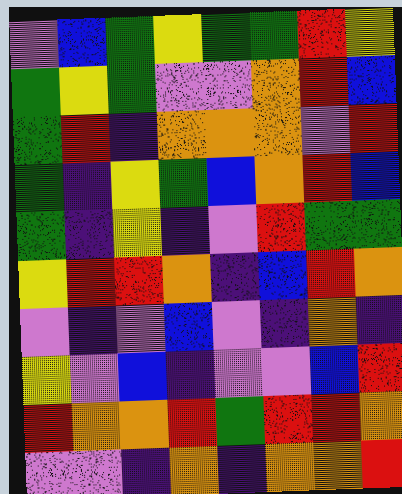[["violet", "blue", "green", "yellow", "green", "green", "red", "yellow"], ["green", "yellow", "green", "violet", "violet", "orange", "red", "blue"], ["green", "red", "indigo", "orange", "orange", "orange", "violet", "red"], ["green", "indigo", "yellow", "green", "blue", "orange", "red", "blue"], ["green", "indigo", "yellow", "indigo", "violet", "red", "green", "green"], ["yellow", "red", "red", "orange", "indigo", "blue", "red", "orange"], ["violet", "indigo", "violet", "blue", "violet", "indigo", "orange", "indigo"], ["yellow", "violet", "blue", "indigo", "violet", "violet", "blue", "red"], ["red", "orange", "orange", "red", "green", "red", "red", "orange"], ["violet", "violet", "indigo", "orange", "indigo", "orange", "orange", "red"]]